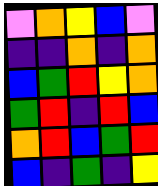[["violet", "orange", "yellow", "blue", "violet"], ["indigo", "indigo", "orange", "indigo", "orange"], ["blue", "green", "red", "yellow", "orange"], ["green", "red", "indigo", "red", "blue"], ["orange", "red", "blue", "green", "red"], ["blue", "indigo", "green", "indigo", "yellow"]]